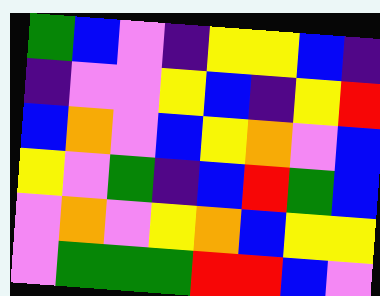[["green", "blue", "violet", "indigo", "yellow", "yellow", "blue", "indigo"], ["indigo", "violet", "violet", "yellow", "blue", "indigo", "yellow", "red"], ["blue", "orange", "violet", "blue", "yellow", "orange", "violet", "blue"], ["yellow", "violet", "green", "indigo", "blue", "red", "green", "blue"], ["violet", "orange", "violet", "yellow", "orange", "blue", "yellow", "yellow"], ["violet", "green", "green", "green", "red", "red", "blue", "violet"]]